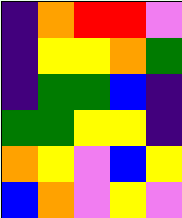[["indigo", "orange", "red", "red", "violet"], ["indigo", "yellow", "yellow", "orange", "green"], ["indigo", "green", "green", "blue", "indigo"], ["green", "green", "yellow", "yellow", "indigo"], ["orange", "yellow", "violet", "blue", "yellow"], ["blue", "orange", "violet", "yellow", "violet"]]